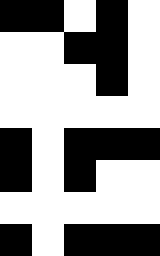[["black", "black", "white", "black", "white"], ["white", "white", "black", "black", "white"], ["white", "white", "white", "black", "white"], ["white", "white", "white", "white", "white"], ["black", "white", "black", "black", "black"], ["black", "white", "black", "white", "white"], ["white", "white", "white", "white", "white"], ["black", "white", "black", "black", "black"]]